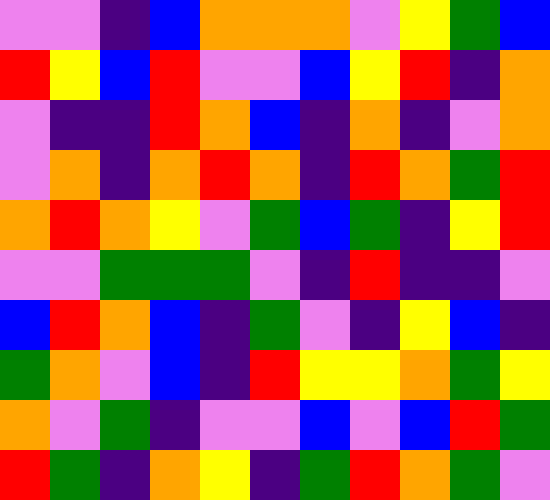[["violet", "violet", "indigo", "blue", "orange", "orange", "orange", "violet", "yellow", "green", "blue"], ["red", "yellow", "blue", "red", "violet", "violet", "blue", "yellow", "red", "indigo", "orange"], ["violet", "indigo", "indigo", "red", "orange", "blue", "indigo", "orange", "indigo", "violet", "orange"], ["violet", "orange", "indigo", "orange", "red", "orange", "indigo", "red", "orange", "green", "red"], ["orange", "red", "orange", "yellow", "violet", "green", "blue", "green", "indigo", "yellow", "red"], ["violet", "violet", "green", "green", "green", "violet", "indigo", "red", "indigo", "indigo", "violet"], ["blue", "red", "orange", "blue", "indigo", "green", "violet", "indigo", "yellow", "blue", "indigo"], ["green", "orange", "violet", "blue", "indigo", "red", "yellow", "yellow", "orange", "green", "yellow"], ["orange", "violet", "green", "indigo", "violet", "violet", "blue", "violet", "blue", "red", "green"], ["red", "green", "indigo", "orange", "yellow", "indigo", "green", "red", "orange", "green", "violet"]]